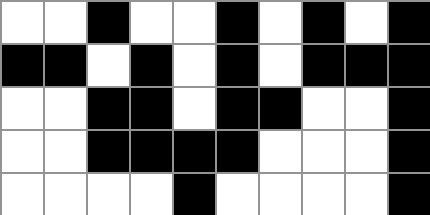[["white", "white", "black", "white", "white", "black", "white", "black", "white", "black"], ["black", "black", "white", "black", "white", "black", "white", "black", "black", "black"], ["white", "white", "black", "black", "white", "black", "black", "white", "white", "black"], ["white", "white", "black", "black", "black", "black", "white", "white", "white", "black"], ["white", "white", "white", "white", "black", "white", "white", "white", "white", "black"]]